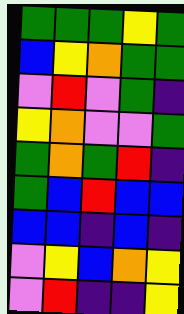[["green", "green", "green", "yellow", "green"], ["blue", "yellow", "orange", "green", "green"], ["violet", "red", "violet", "green", "indigo"], ["yellow", "orange", "violet", "violet", "green"], ["green", "orange", "green", "red", "indigo"], ["green", "blue", "red", "blue", "blue"], ["blue", "blue", "indigo", "blue", "indigo"], ["violet", "yellow", "blue", "orange", "yellow"], ["violet", "red", "indigo", "indigo", "yellow"]]